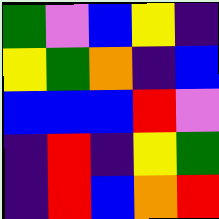[["green", "violet", "blue", "yellow", "indigo"], ["yellow", "green", "orange", "indigo", "blue"], ["blue", "blue", "blue", "red", "violet"], ["indigo", "red", "indigo", "yellow", "green"], ["indigo", "red", "blue", "orange", "red"]]